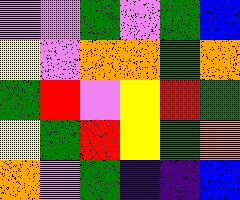[["violet", "violet", "green", "violet", "green", "blue"], ["yellow", "violet", "orange", "orange", "green", "orange"], ["green", "red", "violet", "yellow", "red", "green"], ["yellow", "green", "red", "yellow", "green", "orange"], ["orange", "violet", "green", "indigo", "indigo", "blue"]]